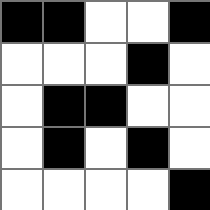[["black", "black", "white", "white", "black"], ["white", "white", "white", "black", "white"], ["white", "black", "black", "white", "white"], ["white", "black", "white", "black", "white"], ["white", "white", "white", "white", "black"]]